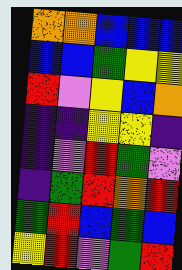[["orange", "orange", "blue", "blue", "blue"], ["blue", "blue", "green", "yellow", "yellow"], ["red", "violet", "yellow", "blue", "orange"], ["indigo", "indigo", "yellow", "yellow", "indigo"], ["indigo", "violet", "red", "green", "violet"], ["indigo", "green", "red", "orange", "red"], ["green", "red", "blue", "green", "blue"], ["yellow", "red", "violet", "green", "red"]]